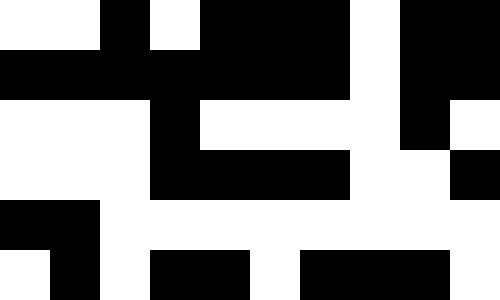[["white", "white", "black", "white", "black", "black", "black", "white", "black", "black"], ["black", "black", "black", "black", "black", "black", "black", "white", "black", "black"], ["white", "white", "white", "black", "white", "white", "white", "white", "black", "white"], ["white", "white", "white", "black", "black", "black", "black", "white", "white", "black"], ["black", "black", "white", "white", "white", "white", "white", "white", "white", "white"], ["white", "black", "white", "black", "black", "white", "black", "black", "black", "white"]]